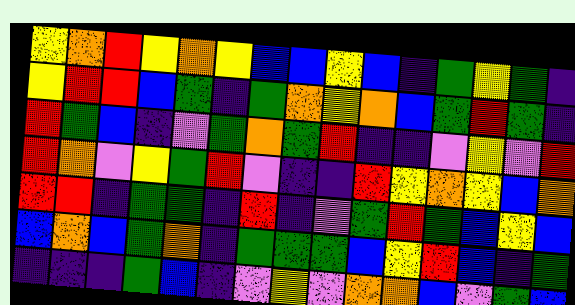[["yellow", "orange", "red", "yellow", "orange", "yellow", "blue", "blue", "yellow", "blue", "indigo", "green", "yellow", "green", "indigo"], ["yellow", "red", "red", "blue", "green", "indigo", "green", "orange", "yellow", "orange", "blue", "green", "red", "green", "indigo"], ["red", "green", "blue", "indigo", "violet", "green", "orange", "green", "red", "indigo", "indigo", "violet", "yellow", "violet", "red"], ["red", "orange", "violet", "yellow", "green", "red", "violet", "indigo", "indigo", "red", "yellow", "orange", "yellow", "blue", "orange"], ["red", "red", "indigo", "green", "green", "indigo", "red", "indigo", "violet", "green", "red", "green", "blue", "yellow", "blue"], ["blue", "orange", "blue", "green", "orange", "indigo", "green", "green", "green", "blue", "yellow", "red", "blue", "indigo", "green"], ["indigo", "indigo", "indigo", "green", "blue", "indigo", "violet", "yellow", "violet", "orange", "orange", "blue", "violet", "green", "blue"]]